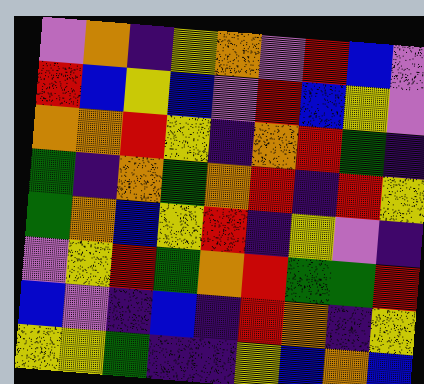[["violet", "orange", "indigo", "yellow", "orange", "violet", "red", "blue", "violet"], ["red", "blue", "yellow", "blue", "violet", "red", "blue", "yellow", "violet"], ["orange", "orange", "red", "yellow", "indigo", "orange", "red", "green", "indigo"], ["green", "indigo", "orange", "green", "orange", "red", "indigo", "red", "yellow"], ["green", "orange", "blue", "yellow", "red", "indigo", "yellow", "violet", "indigo"], ["violet", "yellow", "red", "green", "orange", "red", "green", "green", "red"], ["blue", "violet", "indigo", "blue", "indigo", "red", "orange", "indigo", "yellow"], ["yellow", "yellow", "green", "indigo", "indigo", "yellow", "blue", "orange", "blue"]]